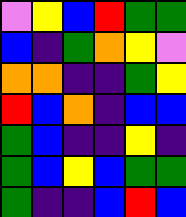[["violet", "yellow", "blue", "red", "green", "green"], ["blue", "indigo", "green", "orange", "yellow", "violet"], ["orange", "orange", "indigo", "indigo", "green", "yellow"], ["red", "blue", "orange", "indigo", "blue", "blue"], ["green", "blue", "indigo", "indigo", "yellow", "indigo"], ["green", "blue", "yellow", "blue", "green", "green"], ["green", "indigo", "indigo", "blue", "red", "blue"]]